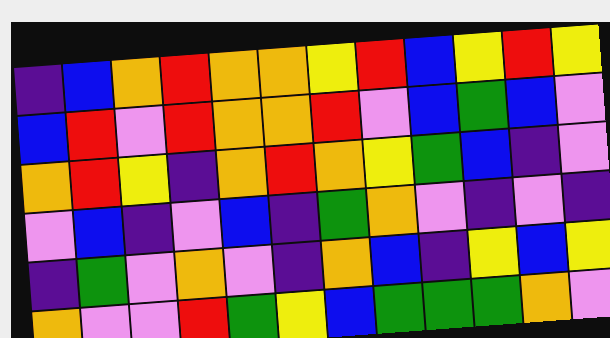[["indigo", "blue", "orange", "red", "orange", "orange", "yellow", "red", "blue", "yellow", "red", "yellow"], ["blue", "red", "violet", "red", "orange", "orange", "red", "violet", "blue", "green", "blue", "violet"], ["orange", "red", "yellow", "indigo", "orange", "red", "orange", "yellow", "green", "blue", "indigo", "violet"], ["violet", "blue", "indigo", "violet", "blue", "indigo", "green", "orange", "violet", "indigo", "violet", "indigo"], ["indigo", "green", "violet", "orange", "violet", "indigo", "orange", "blue", "indigo", "yellow", "blue", "yellow"], ["orange", "violet", "violet", "red", "green", "yellow", "blue", "green", "green", "green", "orange", "violet"]]